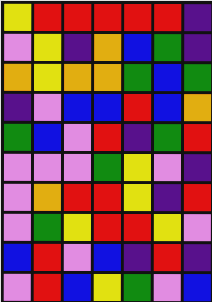[["yellow", "red", "red", "red", "red", "red", "indigo"], ["violet", "yellow", "indigo", "orange", "blue", "green", "indigo"], ["orange", "yellow", "orange", "orange", "green", "blue", "green"], ["indigo", "violet", "blue", "blue", "red", "blue", "orange"], ["green", "blue", "violet", "red", "indigo", "green", "red"], ["violet", "violet", "violet", "green", "yellow", "violet", "indigo"], ["violet", "orange", "red", "red", "yellow", "indigo", "red"], ["violet", "green", "yellow", "red", "red", "yellow", "violet"], ["blue", "red", "violet", "blue", "indigo", "red", "indigo"], ["violet", "red", "blue", "yellow", "green", "violet", "blue"]]